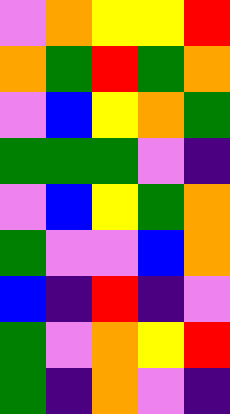[["violet", "orange", "yellow", "yellow", "red"], ["orange", "green", "red", "green", "orange"], ["violet", "blue", "yellow", "orange", "green"], ["green", "green", "green", "violet", "indigo"], ["violet", "blue", "yellow", "green", "orange"], ["green", "violet", "violet", "blue", "orange"], ["blue", "indigo", "red", "indigo", "violet"], ["green", "violet", "orange", "yellow", "red"], ["green", "indigo", "orange", "violet", "indigo"]]